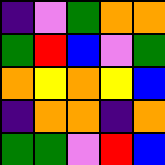[["indigo", "violet", "green", "orange", "orange"], ["green", "red", "blue", "violet", "green"], ["orange", "yellow", "orange", "yellow", "blue"], ["indigo", "orange", "orange", "indigo", "orange"], ["green", "green", "violet", "red", "blue"]]